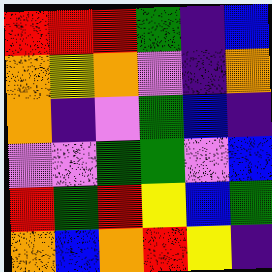[["red", "red", "red", "green", "indigo", "blue"], ["orange", "yellow", "orange", "violet", "indigo", "orange"], ["orange", "indigo", "violet", "green", "blue", "indigo"], ["violet", "violet", "green", "green", "violet", "blue"], ["red", "green", "red", "yellow", "blue", "green"], ["orange", "blue", "orange", "red", "yellow", "indigo"]]